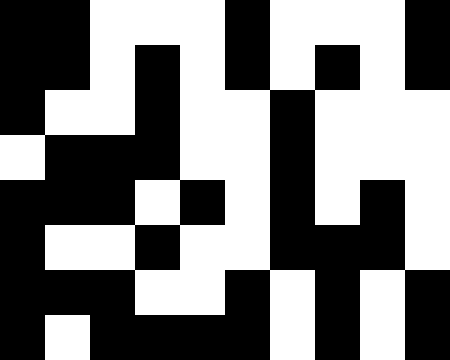[["black", "black", "white", "white", "white", "black", "white", "white", "white", "black"], ["black", "black", "white", "black", "white", "black", "white", "black", "white", "black"], ["black", "white", "white", "black", "white", "white", "black", "white", "white", "white"], ["white", "black", "black", "black", "white", "white", "black", "white", "white", "white"], ["black", "black", "black", "white", "black", "white", "black", "white", "black", "white"], ["black", "white", "white", "black", "white", "white", "black", "black", "black", "white"], ["black", "black", "black", "white", "white", "black", "white", "black", "white", "black"], ["black", "white", "black", "black", "black", "black", "white", "black", "white", "black"]]